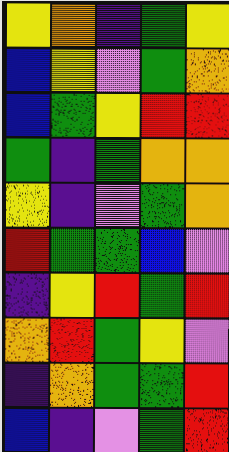[["yellow", "orange", "indigo", "green", "yellow"], ["blue", "yellow", "violet", "green", "orange"], ["blue", "green", "yellow", "red", "red"], ["green", "indigo", "green", "orange", "orange"], ["yellow", "indigo", "violet", "green", "orange"], ["red", "green", "green", "blue", "violet"], ["indigo", "yellow", "red", "green", "red"], ["orange", "red", "green", "yellow", "violet"], ["indigo", "orange", "green", "green", "red"], ["blue", "indigo", "violet", "green", "red"]]